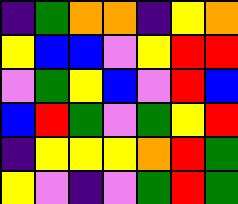[["indigo", "green", "orange", "orange", "indigo", "yellow", "orange"], ["yellow", "blue", "blue", "violet", "yellow", "red", "red"], ["violet", "green", "yellow", "blue", "violet", "red", "blue"], ["blue", "red", "green", "violet", "green", "yellow", "red"], ["indigo", "yellow", "yellow", "yellow", "orange", "red", "green"], ["yellow", "violet", "indigo", "violet", "green", "red", "green"]]